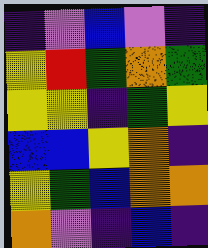[["indigo", "violet", "blue", "violet", "indigo"], ["yellow", "red", "green", "orange", "green"], ["yellow", "yellow", "indigo", "green", "yellow"], ["blue", "blue", "yellow", "orange", "indigo"], ["yellow", "green", "blue", "orange", "orange"], ["orange", "violet", "indigo", "blue", "indigo"]]